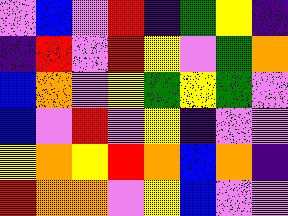[["violet", "blue", "violet", "red", "indigo", "green", "yellow", "indigo"], ["indigo", "red", "violet", "red", "yellow", "violet", "green", "orange"], ["blue", "orange", "violet", "yellow", "green", "yellow", "green", "violet"], ["blue", "violet", "red", "violet", "yellow", "indigo", "violet", "violet"], ["yellow", "orange", "yellow", "red", "orange", "blue", "orange", "indigo"], ["red", "orange", "orange", "violet", "yellow", "blue", "violet", "violet"]]